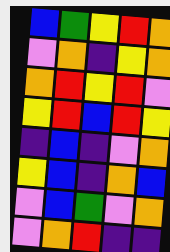[["blue", "green", "yellow", "red", "orange"], ["violet", "orange", "indigo", "yellow", "orange"], ["orange", "red", "yellow", "red", "violet"], ["yellow", "red", "blue", "red", "yellow"], ["indigo", "blue", "indigo", "violet", "orange"], ["yellow", "blue", "indigo", "orange", "blue"], ["violet", "blue", "green", "violet", "orange"], ["violet", "orange", "red", "indigo", "indigo"]]